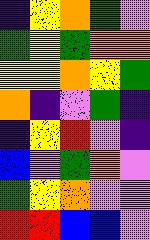[["indigo", "yellow", "orange", "green", "violet"], ["green", "yellow", "green", "orange", "orange"], ["yellow", "yellow", "orange", "yellow", "green"], ["orange", "indigo", "violet", "green", "indigo"], ["indigo", "yellow", "red", "violet", "indigo"], ["blue", "violet", "green", "orange", "violet"], ["green", "yellow", "orange", "violet", "violet"], ["red", "red", "blue", "blue", "violet"]]